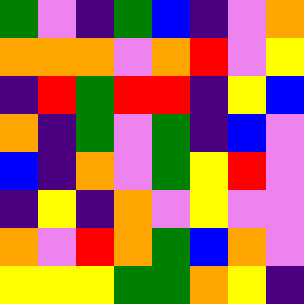[["green", "violet", "indigo", "green", "blue", "indigo", "violet", "orange"], ["orange", "orange", "orange", "violet", "orange", "red", "violet", "yellow"], ["indigo", "red", "green", "red", "red", "indigo", "yellow", "blue"], ["orange", "indigo", "green", "violet", "green", "indigo", "blue", "violet"], ["blue", "indigo", "orange", "violet", "green", "yellow", "red", "violet"], ["indigo", "yellow", "indigo", "orange", "violet", "yellow", "violet", "violet"], ["orange", "violet", "red", "orange", "green", "blue", "orange", "violet"], ["yellow", "yellow", "yellow", "green", "green", "orange", "yellow", "indigo"]]